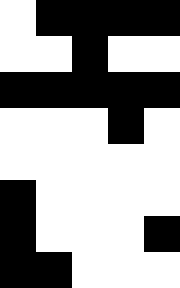[["white", "black", "black", "black", "black"], ["white", "white", "black", "white", "white"], ["black", "black", "black", "black", "black"], ["white", "white", "white", "black", "white"], ["white", "white", "white", "white", "white"], ["black", "white", "white", "white", "white"], ["black", "white", "white", "white", "black"], ["black", "black", "white", "white", "white"]]